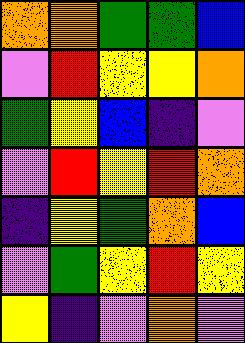[["orange", "orange", "green", "green", "blue"], ["violet", "red", "yellow", "yellow", "orange"], ["green", "yellow", "blue", "indigo", "violet"], ["violet", "red", "yellow", "red", "orange"], ["indigo", "yellow", "green", "orange", "blue"], ["violet", "green", "yellow", "red", "yellow"], ["yellow", "indigo", "violet", "orange", "violet"]]